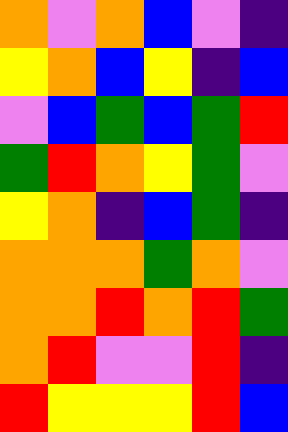[["orange", "violet", "orange", "blue", "violet", "indigo"], ["yellow", "orange", "blue", "yellow", "indigo", "blue"], ["violet", "blue", "green", "blue", "green", "red"], ["green", "red", "orange", "yellow", "green", "violet"], ["yellow", "orange", "indigo", "blue", "green", "indigo"], ["orange", "orange", "orange", "green", "orange", "violet"], ["orange", "orange", "red", "orange", "red", "green"], ["orange", "red", "violet", "violet", "red", "indigo"], ["red", "yellow", "yellow", "yellow", "red", "blue"]]